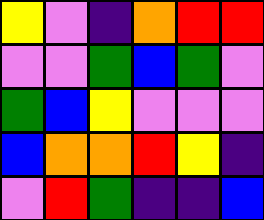[["yellow", "violet", "indigo", "orange", "red", "red"], ["violet", "violet", "green", "blue", "green", "violet"], ["green", "blue", "yellow", "violet", "violet", "violet"], ["blue", "orange", "orange", "red", "yellow", "indigo"], ["violet", "red", "green", "indigo", "indigo", "blue"]]